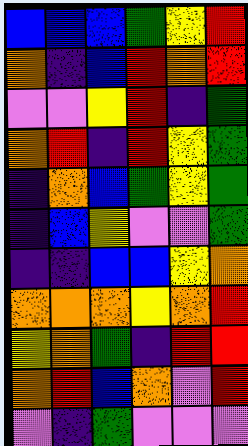[["blue", "blue", "blue", "green", "yellow", "red"], ["orange", "indigo", "blue", "red", "orange", "red"], ["violet", "violet", "yellow", "red", "indigo", "green"], ["orange", "red", "indigo", "red", "yellow", "green"], ["indigo", "orange", "blue", "green", "yellow", "green"], ["indigo", "blue", "yellow", "violet", "violet", "green"], ["indigo", "indigo", "blue", "blue", "yellow", "orange"], ["orange", "orange", "orange", "yellow", "orange", "red"], ["yellow", "orange", "green", "indigo", "red", "red"], ["orange", "red", "blue", "orange", "violet", "red"], ["violet", "indigo", "green", "violet", "violet", "violet"]]